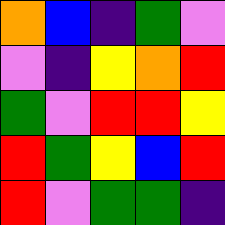[["orange", "blue", "indigo", "green", "violet"], ["violet", "indigo", "yellow", "orange", "red"], ["green", "violet", "red", "red", "yellow"], ["red", "green", "yellow", "blue", "red"], ["red", "violet", "green", "green", "indigo"]]